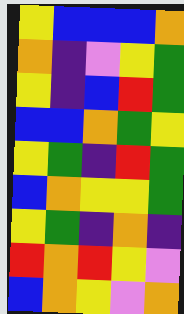[["yellow", "blue", "blue", "blue", "orange"], ["orange", "indigo", "violet", "yellow", "green"], ["yellow", "indigo", "blue", "red", "green"], ["blue", "blue", "orange", "green", "yellow"], ["yellow", "green", "indigo", "red", "green"], ["blue", "orange", "yellow", "yellow", "green"], ["yellow", "green", "indigo", "orange", "indigo"], ["red", "orange", "red", "yellow", "violet"], ["blue", "orange", "yellow", "violet", "orange"]]